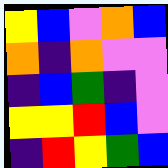[["yellow", "blue", "violet", "orange", "blue"], ["orange", "indigo", "orange", "violet", "violet"], ["indigo", "blue", "green", "indigo", "violet"], ["yellow", "yellow", "red", "blue", "violet"], ["indigo", "red", "yellow", "green", "blue"]]